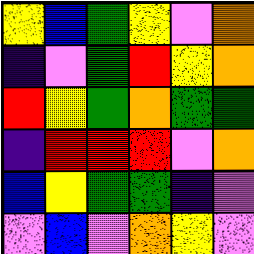[["yellow", "blue", "green", "yellow", "violet", "orange"], ["indigo", "violet", "green", "red", "yellow", "orange"], ["red", "yellow", "green", "orange", "green", "green"], ["indigo", "red", "red", "red", "violet", "orange"], ["blue", "yellow", "green", "green", "indigo", "violet"], ["violet", "blue", "violet", "orange", "yellow", "violet"]]